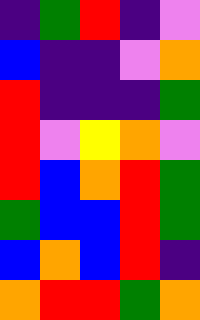[["indigo", "green", "red", "indigo", "violet"], ["blue", "indigo", "indigo", "violet", "orange"], ["red", "indigo", "indigo", "indigo", "green"], ["red", "violet", "yellow", "orange", "violet"], ["red", "blue", "orange", "red", "green"], ["green", "blue", "blue", "red", "green"], ["blue", "orange", "blue", "red", "indigo"], ["orange", "red", "red", "green", "orange"]]